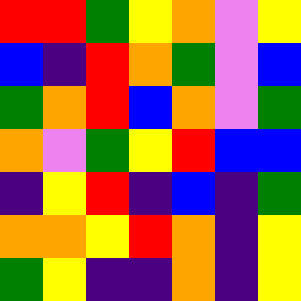[["red", "red", "green", "yellow", "orange", "violet", "yellow"], ["blue", "indigo", "red", "orange", "green", "violet", "blue"], ["green", "orange", "red", "blue", "orange", "violet", "green"], ["orange", "violet", "green", "yellow", "red", "blue", "blue"], ["indigo", "yellow", "red", "indigo", "blue", "indigo", "green"], ["orange", "orange", "yellow", "red", "orange", "indigo", "yellow"], ["green", "yellow", "indigo", "indigo", "orange", "indigo", "yellow"]]